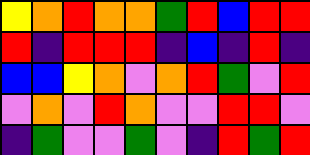[["yellow", "orange", "red", "orange", "orange", "green", "red", "blue", "red", "red"], ["red", "indigo", "red", "red", "red", "indigo", "blue", "indigo", "red", "indigo"], ["blue", "blue", "yellow", "orange", "violet", "orange", "red", "green", "violet", "red"], ["violet", "orange", "violet", "red", "orange", "violet", "violet", "red", "red", "violet"], ["indigo", "green", "violet", "violet", "green", "violet", "indigo", "red", "green", "red"]]